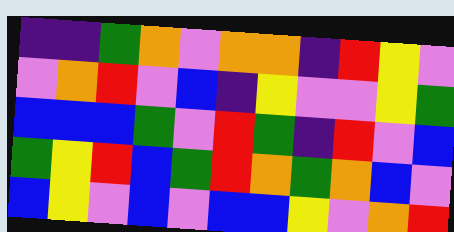[["indigo", "indigo", "green", "orange", "violet", "orange", "orange", "indigo", "red", "yellow", "violet"], ["violet", "orange", "red", "violet", "blue", "indigo", "yellow", "violet", "violet", "yellow", "green"], ["blue", "blue", "blue", "green", "violet", "red", "green", "indigo", "red", "violet", "blue"], ["green", "yellow", "red", "blue", "green", "red", "orange", "green", "orange", "blue", "violet"], ["blue", "yellow", "violet", "blue", "violet", "blue", "blue", "yellow", "violet", "orange", "red"]]